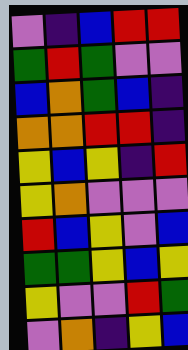[["violet", "indigo", "blue", "red", "red"], ["green", "red", "green", "violet", "violet"], ["blue", "orange", "green", "blue", "indigo"], ["orange", "orange", "red", "red", "indigo"], ["yellow", "blue", "yellow", "indigo", "red"], ["yellow", "orange", "violet", "violet", "violet"], ["red", "blue", "yellow", "violet", "blue"], ["green", "green", "yellow", "blue", "yellow"], ["yellow", "violet", "violet", "red", "green"], ["violet", "orange", "indigo", "yellow", "blue"]]